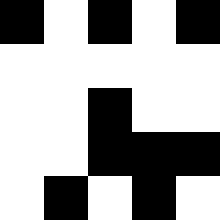[["black", "white", "black", "white", "black"], ["white", "white", "white", "white", "white"], ["white", "white", "black", "white", "white"], ["white", "white", "black", "black", "black"], ["white", "black", "white", "black", "white"]]